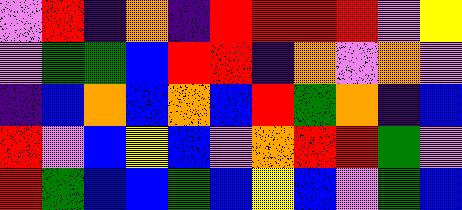[["violet", "red", "indigo", "orange", "indigo", "red", "red", "red", "red", "violet", "yellow"], ["violet", "green", "green", "blue", "red", "red", "indigo", "orange", "violet", "orange", "violet"], ["indigo", "blue", "orange", "blue", "orange", "blue", "red", "green", "orange", "indigo", "blue"], ["red", "violet", "blue", "yellow", "blue", "violet", "orange", "red", "red", "green", "violet"], ["red", "green", "blue", "blue", "green", "blue", "yellow", "blue", "violet", "green", "blue"]]